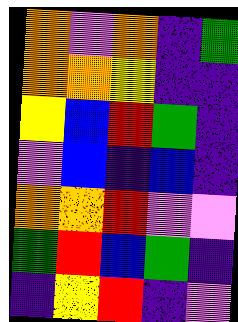[["orange", "violet", "orange", "indigo", "green"], ["orange", "orange", "yellow", "indigo", "indigo"], ["yellow", "blue", "red", "green", "indigo"], ["violet", "blue", "indigo", "blue", "indigo"], ["orange", "orange", "red", "violet", "violet"], ["green", "red", "blue", "green", "indigo"], ["indigo", "yellow", "red", "indigo", "violet"]]